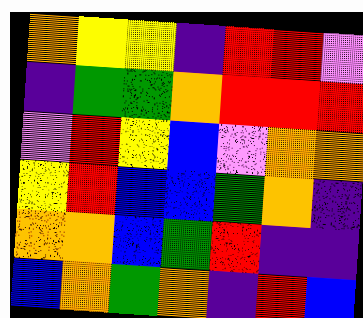[["orange", "yellow", "yellow", "indigo", "red", "red", "violet"], ["indigo", "green", "green", "orange", "red", "red", "red"], ["violet", "red", "yellow", "blue", "violet", "orange", "orange"], ["yellow", "red", "blue", "blue", "green", "orange", "indigo"], ["orange", "orange", "blue", "green", "red", "indigo", "indigo"], ["blue", "orange", "green", "orange", "indigo", "red", "blue"]]